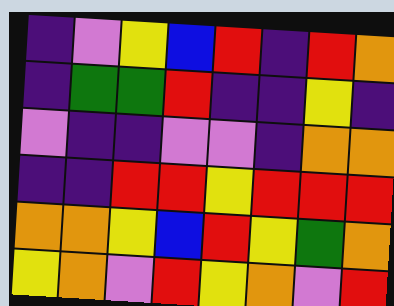[["indigo", "violet", "yellow", "blue", "red", "indigo", "red", "orange"], ["indigo", "green", "green", "red", "indigo", "indigo", "yellow", "indigo"], ["violet", "indigo", "indigo", "violet", "violet", "indigo", "orange", "orange"], ["indigo", "indigo", "red", "red", "yellow", "red", "red", "red"], ["orange", "orange", "yellow", "blue", "red", "yellow", "green", "orange"], ["yellow", "orange", "violet", "red", "yellow", "orange", "violet", "red"]]